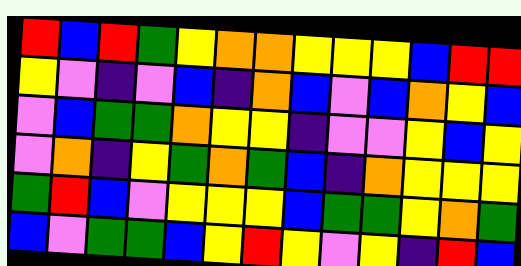[["red", "blue", "red", "green", "yellow", "orange", "orange", "yellow", "yellow", "yellow", "blue", "red", "red"], ["yellow", "violet", "indigo", "violet", "blue", "indigo", "orange", "blue", "violet", "blue", "orange", "yellow", "blue"], ["violet", "blue", "green", "green", "orange", "yellow", "yellow", "indigo", "violet", "violet", "yellow", "blue", "yellow"], ["violet", "orange", "indigo", "yellow", "green", "orange", "green", "blue", "indigo", "orange", "yellow", "yellow", "yellow"], ["green", "red", "blue", "violet", "yellow", "yellow", "yellow", "blue", "green", "green", "yellow", "orange", "green"], ["blue", "violet", "green", "green", "blue", "yellow", "red", "yellow", "violet", "yellow", "indigo", "red", "blue"]]